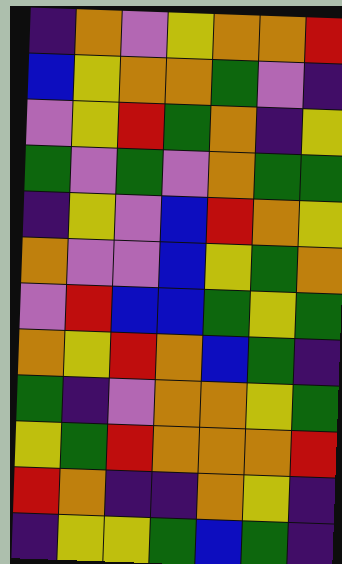[["indigo", "orange", "violet", "yellow", "orange", "orange", "red"], ["blue", "yellow", "orange", "orange", "green", "violet", "indigo"], ["violet", "yellow", "red", "green", "orange", "indigo", "yellow"], ["green", "violet", "green", "violet", "orange", "green", "green"], ["indigo", "yellow", "violet", "blue", "red", "orange", "yellow"], ["orange", "violet", "violet", "blue", "yellow", "green", "orange"], ["violet", "red", "blue", "blue", "green", "yellow", "green"], ["orange", "yellow", "red", "orange", "blue", "green", "indigo"], ["green", "indigo", "violet", "orange", "orange", "yellow", "green"], ["yellow", "green", "red", "orange", "orange", "orange", "red"], ["red", "orange", "indigo", "indigo", "orange", "yellow", "indigo"], ["indigo", "yellow", "yellow", "green", "blue", "green", "indigo"]]